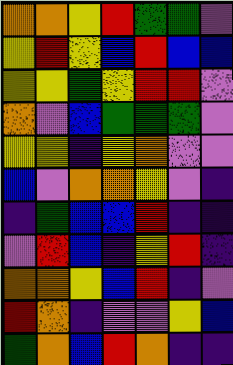[["orange", "orange", "yellow", "red", "green", "green", "violet"], ["yellow", "red", "yellow", "blue", "red", "blue", "blue"], ["yellow", "yellow", "green", "yellow", "red", "red", "violet"], ["orange", "violet", "blue", "green", "green", "green", "violet"], ["yellow", "yellow", "indigo", "yellow", "orange", "violet", "violet"], ["blue", "violet", "orange", "orange", "yellow", "violet", "indigo"], ["indigo", "green", "blue", "blue", "red", "indigo", "indigo"], ["violet", "red", "blue", "indigo", "yellow", "red", "indigo"], ["orange", "orange", "yellow", "blue", "red", "indigo", "violet"], ["red", "orange", "indigo", "violet", "violet", "yellow", "blue"], ["green", "orange", "blue", "red", "orange", "indigo", "indigo"]]